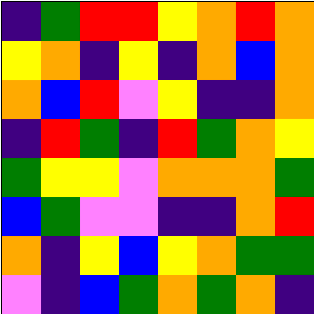[["indigo", "green", "red", "red", "yellow", "orange", "red", "orange"], ["yellow", "orange", "indigo", "yellow", "indigo", "orange", "blue", "orange"], ["orange", "blue", "red", "violet", "yellow", "indigo", "indigo", "orange"], ["indigo", "red", "green", "indigo", "red", "green", "orange", "yellow"], ["green", "yellow", "yellow", "violet", "orange", "orange", "orange", "green"], ["blue", "green", "violet", "violet", "indigo", "indigo", "orange", "red"], ["orange", "indigo", "yellow", "blue", "yellow", "orange", "green", "green"], ["violet", "indigo", "blue", "green", "orange", "green", "orange", "indigo"]]